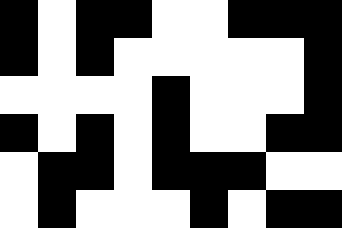[["black", "white", "black", "black", "white", "white", "black", "black", "black"], ["black", "white", "black", "white", "white", "white", "white", "white", "black"], ["white", "white", "white", "white", "black", "white", "white", "white", "black"], ["black", "white", "black", "white", "black", "white", "white", "black", "black"], ["white", "black", "black", "white", "black", "black", "black", "white", "white"], ["white", "black", "white", "white", "white", "black", "white", "black", "black"]]